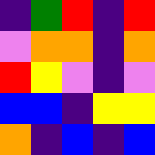[["indigo", "green", "red", "indigo", "red"], ["violet", "orange", "orange", "indigo", "orange"], ["red", "yellow", "violet", "indigo", "violet"], ["blue", "blue", "indigo", "yellow", "yellow"], ["orange", "indigo", "blue", "indigo", "blue"]]